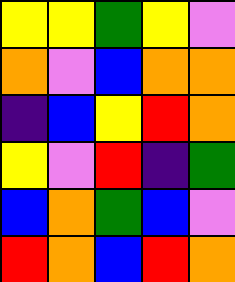[["yellow", "yellow", "green", "yellow", "violet"], ["orange", "violet", "blue", "orange", "orange"], ["indigo", "blue", "yellow", "red", "orange"], ["yellow", "violet", "red", "indigo", "green"], ["blue", "orange", "green", "blue", "violet"], ["red", "orange", "blue", "red", "orange"]]